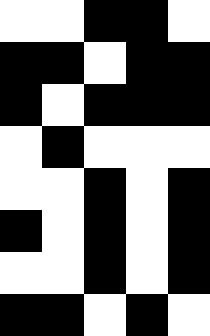[["white", "white", "black", "black", "white"], ["black", "black", "white", "black", "black"], ["black", "white", "black", "black", "black"], ["white", "black", "white", "white", "white"], ["white", "white", "black", "white", "black"], ["black", "white", "black", "white", "black"], ["white", "white", "black", "white", "black"], ["black", "black", "white", "black", "white"]]